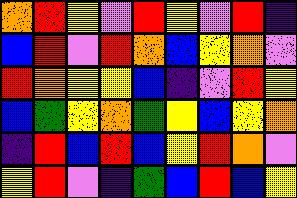[["orange", "red", "yellow", "violet", "red", "yellow", "violet", "red", "indigo"], ["blue", "red", "violet", "red", "orange", "blue", "yellow", "orange", "violet"], ["red", "orange", "yellow", "yellow", "blue", "indigo", "violet", "red", "yellow"], ["blue", "green", "yellow", "orange", "green", "yellow", "blue", "yellow", "orange"], ["indigo", "red", "blue", "red", "blue", "yellow", "red", "orange", "violet"], ["yellow", "red", "violet", "indigo", "green", "blue", "red", "blue", "yellow"]]